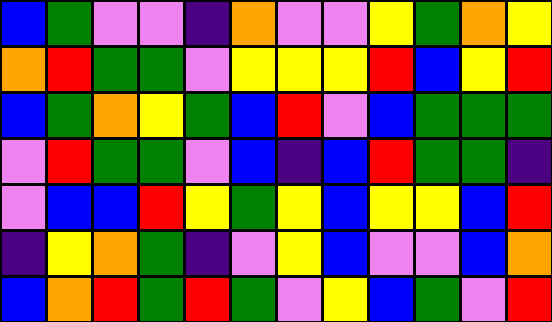[["blue", "green", "violet", "violet", "indigo", "orange", "violet", "violet", "yellow", "green", "orange", "yellow"], ["orange", "red", "green", "green", "violet", "yellow", "yellow", "yellow", "red", "blue", "yellow", "red"], ["blue", "green", "orange", "yellow", "green", "blue", "red", "violet", "blue", "green", "green", "green"], ["violet", "red", "green", "green", "violet", "blue", "indigo", "blue", "red", "green", "green", "indigo"], ["violet", "blue", "blue", "red", "yellow", "green", "yellow", "blue", "yellow", "yellow", "blue", "red"], ["indigo", "yellow", "orange", "green", "indigo", "violet", "yellow", "blue", "violet", "violet", "blue", "orange"], ["blue", "orange", "red", "green", "red", "green", "violet", "yellow", "blue", "green", "violet", "red"]]